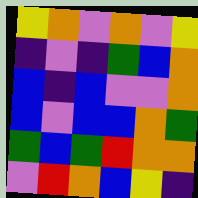[["yellow", "orange", "violet", "orange", "violet", "yellow"], ["indigo", "violet", "indigo", "green", "blue", "orange"], ["blue", "indigo", "blue", "violet", "violet", "orange"], ["blue", "violet", "blue", "blue", "orange", "green"], ["green", "blue", "green", "red", "orange", "orange"], ["violet", "red", "orange", "blue", "yellow", "indigo"]]